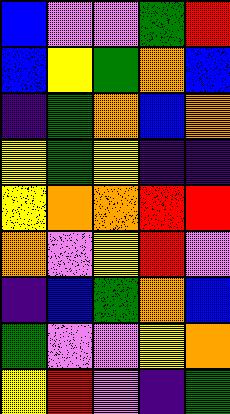[["blue", "violet", "violet", "green", "red"], ["blue", "yellow", "green", "orange", "blue"], ["indigo", "green", "orange", "blue", "orange"], ["yellow", "green", "yellow", "indigo", "indigo"], ["yellow", "orange", "orange", "red", "red"], ["orange", "violet", "yellow", "red", "violet"], ["indigo", "blue", "green", "orange", "blue"], ["green", "violet", "violet", "yellow", "orange"], ["yellow", "red", "violet", "indigo", "green"]]